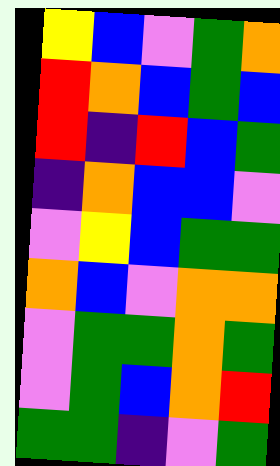[["yellow", "blue", "violet", "green", "orange"], ["red", "orange", "blue", "green", "blue"], ["red", "indigo", "red", "blue", "green"], ["indigo", "orange", "blue", "blue", "violet"], ["violet", "yellow", "blue", "green", "green"], ["orange", "blue", "violet", "orange", "orange"], ["violet", "green", "green", "orange", "green"], ["violet", "green", "blue", "orange", "red"], ["green", "green", "indigo", "violet", "green"]]